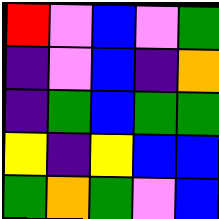[["red", "violet", "blue", "violet", "green"], ["indigo", "violet", "blue", "indigo", "orange"], ["indigo", "green", "blue", "green", "green"], ["yellow", "indigo", "yellow", "blue", "blue"], ["green", "orange", "green", "violet", "blue"]]